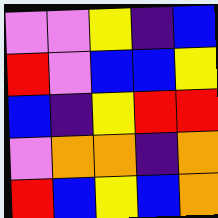[["violet", "violet", "yellow", "indigo", "blue"], ["red", "violet", "blue", "blue", "yellow"], ["blue", "indigo", "yellow", "red", "red"], ["violet", "orange", "orange", "indigo", "orange"], ["red", "blue", "yellow", "blue", "orange"]]